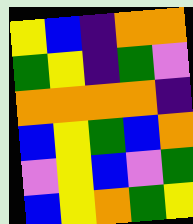[["yellow", "blue", "indigo", "orange", "orange"], ["green", "yellow", "indigo", "green", "violet"], ["orange", "orange", "orange", "orange", "indigo"], ["blue", "yellow", "green", "blue", "orange"], ["violet", "yellow", "blue", "violet", "green"], ["blue", "yellow", "orange", "green", "yellow"]]